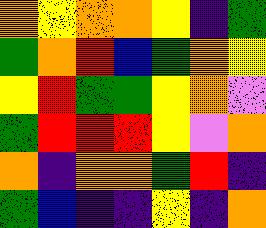[["orange", "yellow", "orange", "orange", "yellow", "indigo", "green"], ["green", "orange", "red", "blue", "green", "orange", "yellow"], ["yellow", "red", "green", "green", "yellow", "orange", "violet"], ["green", "red", "red", "red", "yellow", "violet", "orange"], ["orange", "indigo", "orange", "orange", "green", "red", "indigo"], ["green", "blue", "indigo", "indigo", "yellow", "indigo", "orange"]]